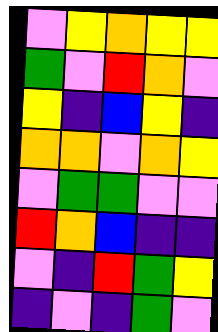[["violet", "yellow", "orange", "yellow", "yellow"], ["green", "violet", "red", "orange", "violet"], ["yellow", "indigo", "blue", "yellow", "indigo"], ["orange", "orange", "violet", "orange", "yellow"], ["violet", "green", "green", "violet", "violet"], ["red", "orange", "blue", "indigo", "indigo"], ["violet", "indigo", "red", "green", "yellow"], ["indigo", "violet", "indigo", "green", "violet"]]